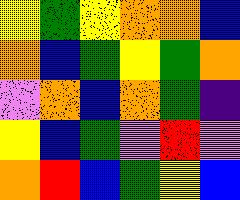[["yellow", "green", "yellow", "orange", "orange", "blue"], ["orange", "blue", "green", "yellow", "green", "orange"], ["violet", "orange", "blue", "orange", "green", "indigo"], ["yellow", "blue", "green", "violet", "red", "violet"], ["orange", "red", "blue", "green", "yellow", "blue"]]